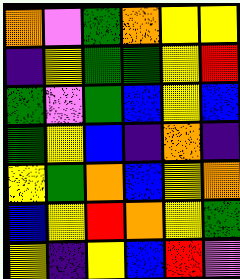[["orange", "violet", "green", "orange", "yellow", "yellow"], ["indigo", "yellow", "green", "green", "yellow", "red"], ["green", "violet", "green", "blue", "yellow", "blue"], ["green", "yellow", "blue", "indigo", "orange", "indigo"], ["yellow", "green", "orange", "blue", "yellow", "orange"], ["blue", "yellow", "red", "orange", "yellow", "green"], ["yellow", "indigo", "yellow", "blue", "red", "violet"]]